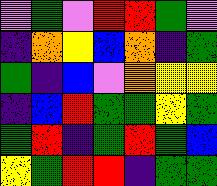[["violet", "green", "violet", "red", "red", "green", "violet"], ["indigo", "orange", "yellow", "blue", "orange", "indigo", "green"], ["green", "indigo", "blue", "violet", "orange", "yellow", "yellow"], ["indigo", "blue", "red", "green", "green", "yellow", "green"], ["green", "red", "indigo", "green", "red", "green", "blue"], ["yellow", "green", "red", "red", "indigo", "green", "green"]]